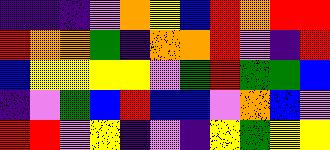[["indigo", "indigo", "indigo", "violet", "orange", "yellow", "blue", "red", "orange", "red", "red"], ["red", "orange", "orange", "green", "indigo", "orange", "orange", "red", "violet", "indigo", "red"], ["blue", "yellow", "yellow", "yellow", "yellow", "violet", "green", "red", "green", "green", "blue"], ["indigo", "violet", "green", "blue", "red", "blue", "blue", "violet", "orange", "blue", "violet"], ["red", "red", "violet", "yellow", "indigo", "violet", "indigo", "yellow", "green", "yellow", "yellow"]]